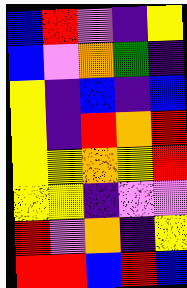[["blue", "red", "violet", "indigo", "yellow"], ["blue", "violet", "orange", "green", "indigo"], ["yellow", "indigo", "blue", "indigo", "blue"], ["yellow", "indigo", "red", "orange", "red"], ["yellow", "yellow", "orange", "yellow", "red"], ["yellow", "yellow", "indigo", "violet", "violet"], ["red", "violet", "orange", "indigo", "yellow"], ["red", "red", "blue", "red", "blue"]]